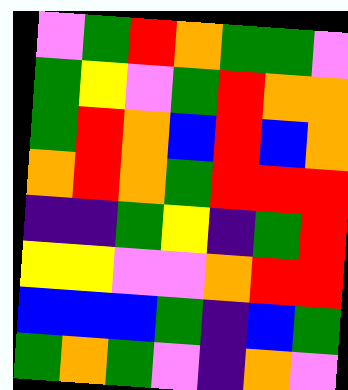[["violet", "green", "red", "orange", "green", "green", "violet"], ["green", "yellow", "violet", "green", "red", "orange", "orange"], ["green", "red", "orange", "blue", "red", "blue", "orange"], ["orange", "red", "orange", "green", "red", "red", "red"], ["indigo", "indigo", "green", "yellow", "indigo", "green", "red"], ["yellow", "yellow", "violet", "violet", "orange", "red", "red"], ["blue", "blue", "blue", "green", "indigo", "blue", "green"], ["green", "orange", "green", "violet", "indigo", "orange", "violet"]]